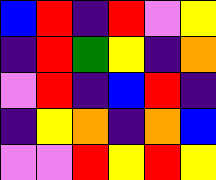[["blue", "red", "indigo", "red", "violet", "yellow"], ["indigo", "red", "green", "yellow", "indigo", "orange"], ["violet", "red", "indigo", "blue", "red", "indigo"], ["indigo", "yellow", "orange", "indigo", "orange", "blue"], ["violet", "violet", "red", "yellow", "red", "yellow"]]